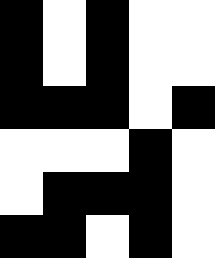[["black", "white", "black", "white", "white"], ["black", "white", "black", "white", "white"], ["black", "black", "black", "white", "black"], ["white", "white", "white", "black", "white"], ["white", "black", "black", "black", "white"], ["black", "black", "white", "black", "white"]]